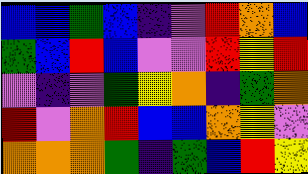[["blue", "blue", "green", "blue", "indigo", "violet", "red", "orange", "blue"], ["green", "blue", "red", "blue", "violet", "violet", "red", "yellow", "red"], ["violet", "indigo", "violet", "green", "yellow", "orange", "indigo", "green", "orange"], ["red", "violet", "orange", "red", "blue", "blue", "orange", "yellow", "violet"], ["orange", "orange", "orange", "green", "indigo", "green", "blue", "red", "yellow"]]